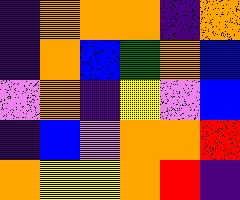[["indigo", "orange", "orange", "orange", "indigo", "orange"], ["indigo", "orange", "blue", "green", "orange", "blue"], ["violet", "orange", "indigo", "yellow", "violet", "blue"], ["indigo", "blue", "violet", "orange", "orange", "red"], ["orange", "yellow", "yellow", "orange", "red", "indigo"]]